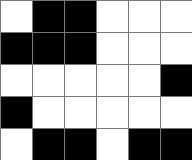[["white", "black", "black", "white", "white", "white"], ["black", "black", "black", "white", "white", "white"], ["white", "white", "white", "white", "white", "black"], ["black", "white", "white", "white", "white", "white"], ["white", "black", "black", "white", "black", "black"]]